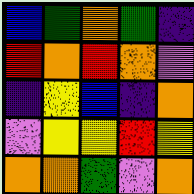[["blue", "green", "orange", "green", "indigo"], ["red", "orange", "red", "orange", "violet"], ["indigo", "yellow", "blue", "indigo", "orange"], ["violet", "yellow", "yellow", "red", "yellow"], ["orange", "orange", "green", "violet", "orange"]]